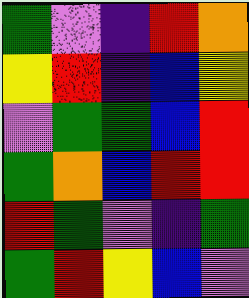[["green", "violet", "indigo", "red", "orange"], ["yellow", "red", "indigo", "blue", "yellow"], ["violet", "green", "green", "blue", "red"], ["green", "orange", "blue", "red", "red"], ["red", "green", "violet", "indigo", "green"], ["green", "red", "yellow", "blue", "violet"]]